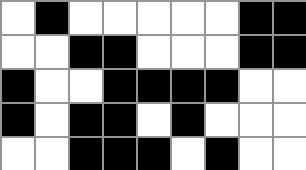[["white", "black", "white", "white", "white", "white", "white", "black", "black"], ["white", "white", "black", "black", "white", "white", "white", "black", "black"], ["black", "white", "white", "black", "black", "black", "black", "white", "white"], ["black", "white", "black", "black", "white", "black", "white", "white", "white"], ["white", "white", "black", "black", "black", "white", "black", "white", "white"]]